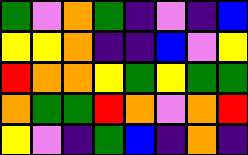[["green", "violet", "orange", "green", "indigo", "violet", "indigo", "blue"], ["yellow", "yellow", "orange", "indigo", "indigo", "blue", "violet", "yellow"], ["red", "orange", "orange", "yellow", "green", "yellow", "green", "green"], ["orange", "green", "green", "red", "orange", "violet", "orange", "red"], ["yellow", "violet", "indigo", "green", "blue", "indigo", "orange", "indigo"]]